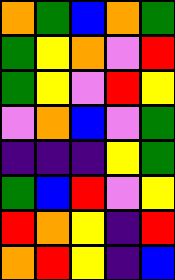[["orange", "green", "blue", "orange", "green"], ["green", "yellow", "orange", "violet", "red"], ["green", "yellow", "violet", "red", "yellow"], ["violet", "orange", "blue", "violet", "green"], ["indigo", "indigo", "indigo", "yellow", "green"], ["green", "blue", "red", "violet", "yellow"], ["red", "orange", "yellow", "indigo", "red"], ["orange", "red", "yellow", "indigo", "blue"]]